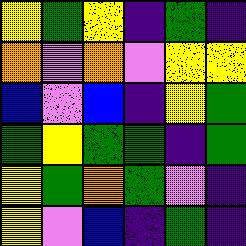[["yellow", "green", "yellow", "indigo", "green", "indigo"], ["orange", "violet", "orange", "violet", "yellow", "yellow"], ["blue", "violet", "blue", "indigo", "yellow", "green"], ["green", "yellow", "green", "green", "indigo", "green"], ["yellow", "green", "orange", "green", "violet", "indigo"], ["yellow", "violet", "blue", "indigo", "green", "indigo"]]